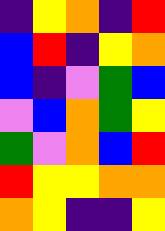[["indigo", "yellow", "orange", "indigo", "red"], ["blue", "red", "indigo", "yellow", "orange"], ["blue", "indigo", "violet", "green", "blue"], ["violet", "blue", "orange", "green", "yellow"], ["green", "violet", "orange", "blue", "red"], ["red", "yellow", "yellow", "orange", "orange"], ["orange", "yellow", "indigo", "indigo", "yellow"]]